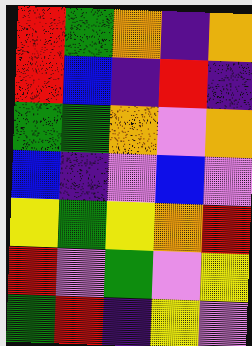[["red", "green", "orange", "indigo", "orange"], ["red", "blue", "indigo", "red", "indigo"], ["green", "green", "orange", "violet", "orange"], ["blue", "indigo", "violet", "blue", "violet"], ["yellow", "green", "yellow", "orange", "red"], ["red", "violet", "green", "violet", "yellow"], ["green", "red", "indigo", "yellow", "violet"]]